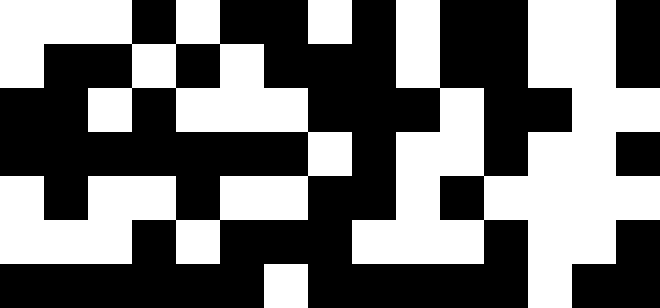[["white", "white", "white", "black", "white", "black", "black", "white", "black", "white", "black", "black", "white", "white", "black"], ["white", "black", "black", "white", "black", "white", "black", "black", "black", "white", "black", "black", "white", "white", "black"], ["black", "black", "white", "black", "white", "white", "white", "black", "black", "black", "white", "black", "black", "white", "white"], ["black", "black", "black", "black", "black", "black", "black", "white", "black", "white", "white", "black", "white", "white", "black"], ["white", "black", "white", "white", "black", "white", "white", "black", "black", "white", "black", "white", "white", "white", "white"], ["white", "white", "white", "black", "white", "black", "black", "black", "white", "white", "white", "black", "white", "white", "black"], ["black", "black", "black", "black", "black", "black", "white", "black", "black", "black", "black", "black", "white", "black", "black"]]